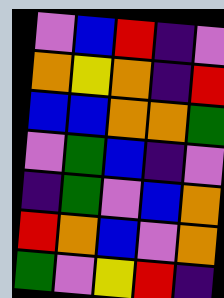[["violet", "blue", "red", "indigo", "violet"], ["orange", "yellow", "orange", "indigo", "red"], ["blue", "blue", "orange", "orange", "green"], ["violet", "green", "blue", "indigo", "violet"], ["indigo", "green", "violet", "blue", "orange"], ["red", "orange", "blue", "violet", "orange"], ["green", "violet", "yellow", "red", "indigo"]]